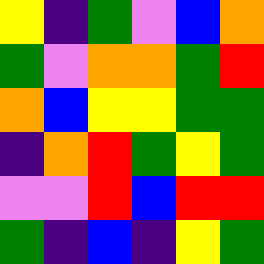[["yellow", "indigo", "green", "violet", "blue", "orange"], ["green", "violet", "orange", "orange", "green", "red"], ["orange", "blue", "yellow", "yellow", "green", "green"], ["indigo", "orange", "red", "green", "yellow", "green"], ["violet", "violet", "red", "blue", "red", "red"], ["green", "indigo", "blue", "indigo", "yellow", "green"]]